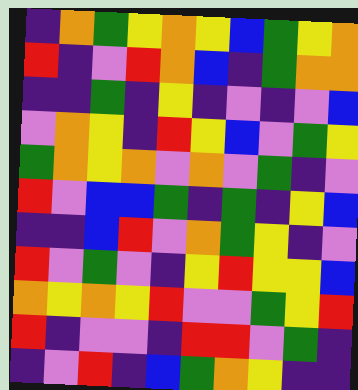[["indigo", "orange", "green", "yellow", "orange", "yellow", "blue", "green", "yellow", "orange"], ["red", "indigo", "violet", "red", "orange", "blue", "indigo", "green", "orange", "orange"], ["indigo", "indigo", "green", "indigo", "yellow", "indigo", "violet", "indigo", "violet", "blue"], ["violet", "orange", "yellow", "indigo", "red", "yellow", "blue", "violet", "green", "yellow"], ["green", "orange", "yellow", "orange", "violet", "orange", "violet", "green", "indigo", "violet"], ["red", "violet", "blue", "blue", "green", "indigo", "green", "indigo", "yellow", "blue"], ["indigo", "indigo", "blue", "red", "violet", "orange", "green", "yellow", "indigo", "violet"], ["red", "violet", "green", "violet", "indigo", "yellow", "red", "yellow", "yellow", "blue"], ["orange", "yellow", "orange", "yellow", "red", "violet", "violet", "green", "yellow", "red"], ["red", "indigo", "violet", "violet", "indigo", "red", "red", "violet", "green", "indigo"], ["indigo", "violet", "red", "indigo", "blue", "green", "orange", "yellow", "indigo", "indigo"]]